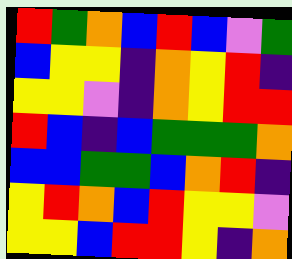[["red", "green", "orange", "blue", "red", "blue", "violet", "green"], ["blue", "yellow", "yellow", "indigo", "orange", "yellow", "red", "indigo"], ["yellow", "yellow", "violet", "indigo", "orange", "yellow", "red", "red"], ["red", "blue", "indigo", "blue", "green", "green", "green", "orange"], ["blue", "blue", "green", "green", "blue", "orange", "red", "indigo"], ["yellow", "red", "orange", "blue", "red", "yellow", "yellow", "violet"], ["yellow", "yellow", "blue", "red", "red", "yellow", "indigo", "orange"]]